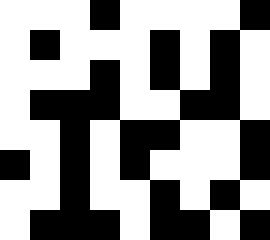[["white", "white", "white", "black", "white", "white", "white", "white", "black"], ["white", "black", "white", "white", "white", "black", "white", "black", "white"], ["white", "white", "white", "black", "white", "black", "white", "black", "white"], ["white", "black", "black", "black", "white", "white", "black", "black", "white"], ["white", "white", "black", "white", "black", "black", "white", "white", "black"], ["black", "white", "black", "white", "black", "white", "white", "white", "black"], ["white", "white", "black", "white", "white", "black", "white", "black", "white"], ["white", "black", "black", "black", "white", "black", "black", "white", "black"]]